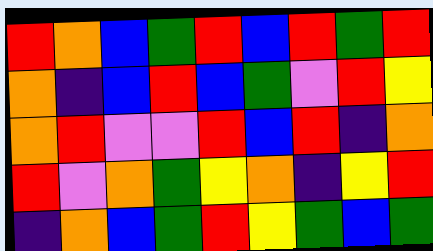[["red", "orange", "blue", "green", "red", "blue", "red", "green", "red"], ["orange", "indigo", "blue", "red", "blue", "green", "violet", "red", "yellow"], ["orange", "red", "violet", "violet", "red", "blue", "red", "indigo", "orange"], ["red", "violet", "orange", "green", "yellow", "orange", "indigo", "yellow", "red"], ["indigo", "orange", "blue", "green", "red", "yellow", "green", "blue", "green"]]